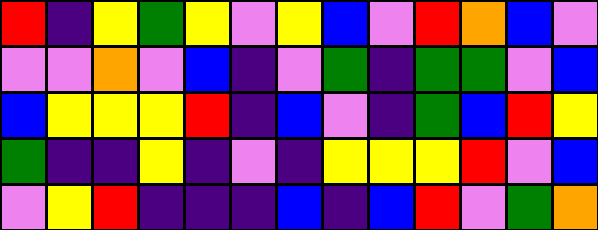[["red", "indigo", "yellow", "green", "yellow", "violet", "yellow", "blue", "violet", "red", "orange", "blue", "violet"], ["violet", "violet", "orange", "violet", "blue", "indigo", "violet", "green", "indigo", "green", "green", "violet", "blue"], ["blue", "yellow", "yellow", "yellow", "red", "indigo", "blue", "violet", "indigo", "green", "blue", "red", "yellow"], ["green", "indigo", "indigo", "yellow", "indigo", "violet", "indigo", "yellow", "yellow", "yellow", "red", "violet", "blue"], ["violet", "yellow", "red", "indigo", "indigo", "indigo", "blue", "indigo", "blue", "red", "violet", "green", "orange"]]